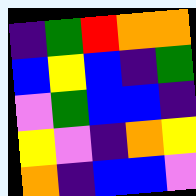[["indigo", "green", "red", "orange", "orange"], ["blue", "yellow", "blue", "indigo", "green"], ["violet", "green", "blue", "blue", "indigo"], ["yellow", "violet", "indigo", "orange", "yellow"], ["orange", "indigo", "blue", "blue", "violet"]]